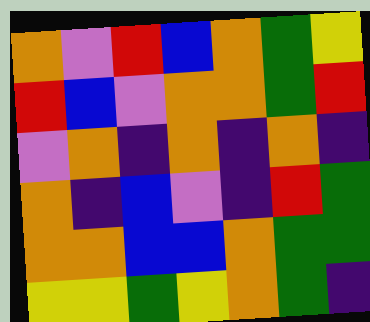[["orange", "violet", "red", "blue", "orange", "green", "yellow"], ["red", "blue", "violet", "orange", "orange", "green", "red"], ["violet", "orange", "indigo", "orange", "indigo", "orange", "indigo"], ["orange", "indigo", "blue", "violet", "indigo", "red", "green"], ["orange", "orange", "blue", "blue", "orange", "green", "green"], ["yellow", "yellow", "green", "yellow", "orange", "green", "indigo"]]